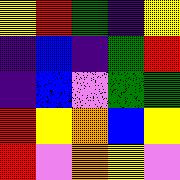[["yellow", "red", "green", "indigo", "yellow"], ["indigo", "blue", "indigo", "green", "red"], ["indigo", "blue", "violet", "green", "green"], ["red", "yellow", "orange", "blue", "yellow"], ["red", "violet", "orange", "yellow", "violet"]]